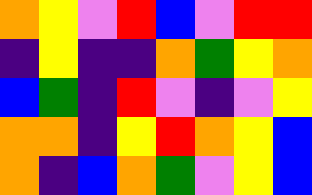[["orange", "yellow", "violet", "red", "blue", "violet", "red", "red"], ["indigo", "yellow", "indigo", "indigo", "orange", "green", "yellow", "orange"], ["blue", "green", "indigo", "red", "violet", "indigo", "violet", "yellow"], ["orange", "orange", "indigo", "yellow", "red", "orange", "yellow", "blue"], ["orange", "indigo", "blue", "orange", "green", "violet", "yellow", "blue"]]